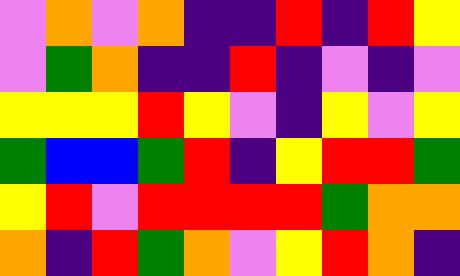[["violet", "orange", "violet", "orange", "indigo", "indigo", "red", "indigo", "red", "yellow"], ["violet", "green", "orange", "indigo", "indigo", "red", "indigo", "violet", "indigo", "violet"], ["yellow", "yellow", "yellow", "red", "yellow", "violet", "indigo", "yellow", "violet", "yellow"], ["green", "blue", "blue", "green", "red", "indigo", "yellow", "red", "red", "green"], ["yellow", "red", "violet", "red", "red", "red", "red", "green", "orange", "orange"], ["orange", "indigo", "red", "green", "orange", "violet", "yellow", "red", "orange", "indigo"]]